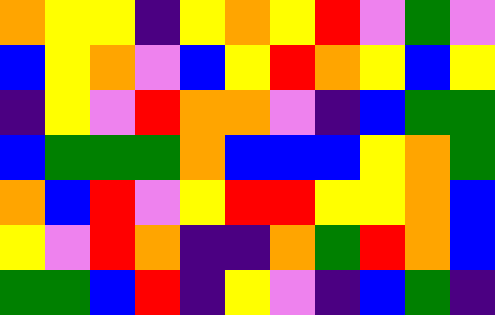[["orange", "yellow", "yellow", "indigo", "yellow", "orange", "yellow", "red", "violet", "green", "violet"], ["blue", "yellow", "orange", "violet", "blue", "yellow", "red", "orange", "yellow", "blue", "yellow"], ["indigo", "yellow", "violet", "red", "orange", "orange", "violet", "indigo", "blue", "green", "green"], ["blue", "green", "green", "green", "orange", "blue", "blue", "blue", "yellow", "orange", "green"], ["orange", "blue", "red", "violet", "yellow", "red", "red", "yellow", "yellow", "orange", "blue"], ["yellow", "violet", "red", "orange", "indigo", "indigo", "orange", "green", "red", "orange", "blue"], ["green", "green", "blue", "red", "indigo", "yellow", "violet", "indigo", "blue", "green", "indigo"]]